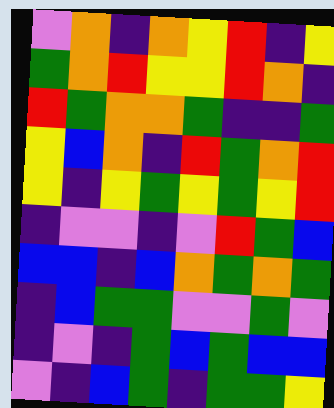[["violet", "orange", "indigo", "orange", "yellow", "red", "indigo", "yellow"], ["green", "orange", "red", "yellow", "yellow", "red", "orange", "indigo"], ["red", "green", "orange", "orange", "green", "indigo", "indigo", "green"], ["yellow", "blue", "orange", "indigo", "red", "green", "orange", "red"], ["yellow", "indigo", "yellow", "green", "yellow", "green", "yellow", "red"], ["indigo", "violet", "violet", "indigo", "violet", "red", "green", "blue"], ["blue", "blue", "indigo", "blue", "orange", "green", "orange", "green"], ["indigo", "blue", "green", "green", "violet", "violet", "green", "violet"], ["indigo", "violet", "indigo", "green", "blue", "green", "blue", "blue"], ["violet", "indigo", "blue", "green", "indigo", "green", "green", "yellow"]]